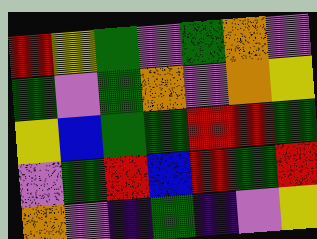[["red", "yellow", "green", "violet", "green", "orange", "violet"], ["green", "violet", "green", "orange", "violet", "orange", "yellow"], ["yellow", "blue", "green", "green", "red", "red", "green"], ["violet", "green", "red", "blue", "red", "green", "red"], ["orange", "violet", "indigo", "green", "indigo", "violet", "yellow"]]